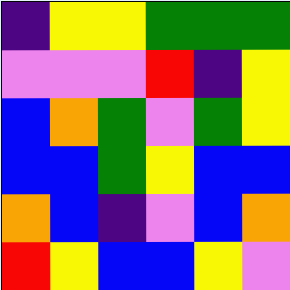[["indigo", "yellow", "yellow", "green", "green", "green"], ["violet", "violet", "violet", "red", "indigo", "yellow"], ["blue", "orange", "green", "violet", "green", "yellow"], ["blue", "blue", "green", "yellow", "blue", "blue"], ["orange", "blue", "indigo", "violet", "blue", "orange"], ["red", "yellow", "blue", "blue", "yellow", "violet"]]